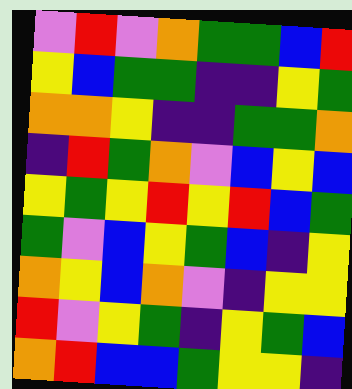[["violet", "red", "violet", "orange", "green", "green", "blue", "red"], ["yellow", "blue", "green", "green", "indigo", "indigo", "yellow", "green"], ["orange", "orange", "yellow", "indigo", "indigo", "green", "green", "orange"], ["indigo", "red", "green", "orange", "violet", "blue", "yellow", "blue"], ["yellow", "green", "yellow", "red", "yellow", "red", "blue", "green"], ["green", "violet", "blue", "yellow", "green", "blue", "indigo", "yellow"], ["orange", "yellow", "blue", "orange", "violet", "indigo", "yellow", "yellow"], ["red", "violet", "yellow", "green", "indigo", "yellow", "green", "blue"], ["orange", "red", "blue", "blue", "green", "yellow", "yellow", "indigo"]]